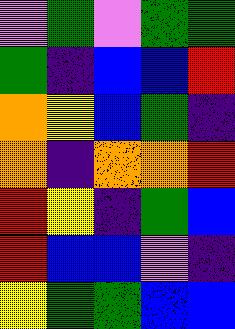[["violet", "green", "violet", "green", "green"], ["green", "indigo", "blue", "blue", "red"], ["orange", "yellow", "blue", "green", "indigo"], ["orange", "indigo", "orange", "orange", "red"], ["red", "yellow", "indigo", "green", "blue"], ["red", "blue", "blue", "violet", "indigo"], ["yellow", "green", "green", "blue", "blue"]]